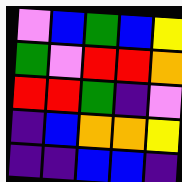[["violet", "blue", "green", "blue", "yellow"], ["green", "violet", "red", "red", "orange"], ["red", "red", "green", "indigo", "violet"], ["indigo", "blue", "orange", "orange", "yellow"], ["indigo", "indigo", "blue", "blue", "indigo"]]